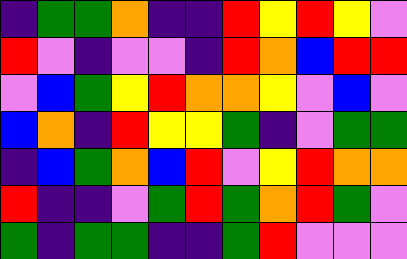[["indigo", "green", "green", "orange", "indigo", "indigo", "red", "yellow", "red", "yellow", "violet"], ["red", "violet", "indigo", "violet", "violet", "indigo", "red", "orange", "blue", "red", "red"], ["violet", "blue", "green", "yellow", "red", "orange", "orange", "yellow", "violet", "blue", "violet"], ["blue", "orange", "indigo", "red", "yellow", "yellow", "green", "indigo", "violet", "green", "green"], ["indigo", "blue", "green", "orange", "blue", "red", "violet", "yellow", "red", "orange", "orange"], ["red", "indigo", "indigo", "violet", "green", "red", "green", "orange", "red", "green", "violet"], ["green", "indigo", "green", "green", "indigo", "indigo", "green", "red", "violet", "violet", "violet"]]